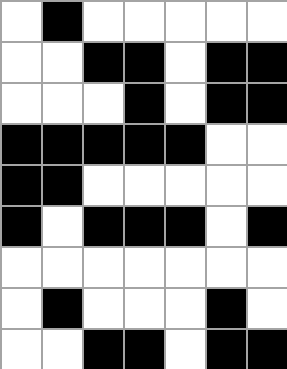[["white", "black", "white", "white", "white", "white", "white"], ["white", "white", "black", "black", "white", "black", "black"], ["white", "white", "white", "black", "white", "black", "black"], ["black", "black", "black", "black", "black", "white", "white"], ["black", "black", "white", "white", "white", "white", "white"], ["black", "white", "black", "black", "black", "white", "black"], ["white", "white", "white", "white", "white", "white", "white"], ["white", "black", "white", "white", "white", "black", "white"], ["white", "white", "black", "black", "white", "black", "black"]]